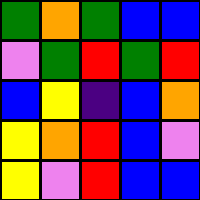[["green", "orange", "green", "blue", "blue"], ["violet", "green", "red", "green", "red"], ["blue", "yellow", "indigo", "blue", "orange"], ["yellow", "orange", "red", "blue", "violet"], ["yellow", "violet", "red", "blue", "blue"]]